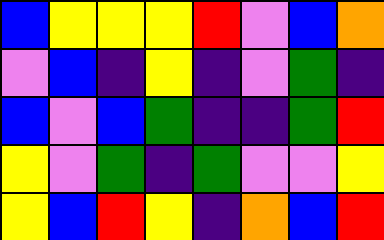[["blue", "yellow", "yellow", "yellow", "red", "violet", "blue", "orange"], ["violet", "blue", "indigo", "yellow", "indigo", "violet", "green", "indigo"], ["blue", "violet", "blue", "green", "indigo", "indigo", "green", "red"], ["yellow", "violet", "green", "indigo", "green", "violet", "violet", "yellow"], ["yellow", "blue", "red", "yellow", "indigo", "orange", "blue", "red"]]